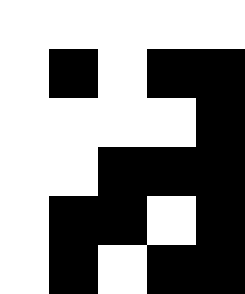[["white", "white", "white", "white", "white"], ["white", "black", "white", "black", "black"], ["white", "white", "white", "white", "black"], ["white", "white", "black", "black", "black"], ["white", "black", "black", "white", "black"], ["white", "black", "white", "black", "black"]]